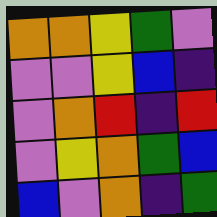[["orange", "orange", "yellow", "green", "violet"], ["violet", "violet", "yellow", "blue", "indigo"], ["violet", "orange", "red", "indigo", "red"], ["violet", "yellow", "orange", "green", "blue"], ["blue", "violet", "orange", "indigo", "green"]]